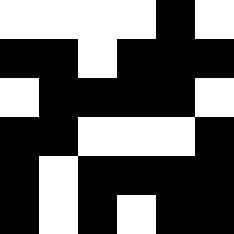[["white", "white", "white", "white", "black", "white"], ["black", "black", "white", "black", "black", "black"], ["white", "black", "black", "black", "black", "white"], ["black", "black", "white", "white", "white", "black"], ["black", "white", "black", "black", "black", "black"], ["black", "white", "black", "white", "black", "black"]]